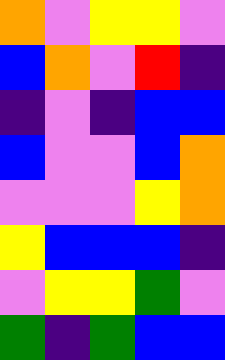[["orange", "violet", "yellow", "yellow", "violet"], ["blue", "orange", "violet", "red", "indigo"], ["indigo", "violet", "indigo", "blue", "blue"], ["blue", "violet", "violet", "blue", "orange"], ["violet", "violet", "violet", "yellow", "orange"], ["yellow", "blue", "blue", "blue", "indigo"], ["violet", "yellow", "yellow", "green", "violet"], ["green", "indigo", "green", "blue", "blue"]]